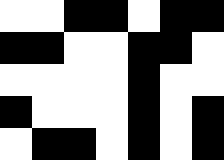[["white", "white", "black", "black", "white", "black", "black"], ["black", "black", "white", "white", "black", "black", "white"], ["white", "white", "white", "white", "black", "white", "white"], ["black", "white", "white", "white", "black", "white", "black"], ["white", "black", "black", "white", "black", "white", "black"]]